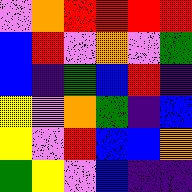[["violet", "orange", "red", "red", "red", "red"], ["blue", "red", "violet", "orange", "violet", "green"], ["blue", "indigo", "green", "blue", "red", "indigo"], ["yellow", "violet", "orange", "green", "indigo", "blue"], ["yellow", "violet", "red", "blue", "blue", "orange"], ["green", "yellow", "violet", "blue", "indigo", "indigo"]]